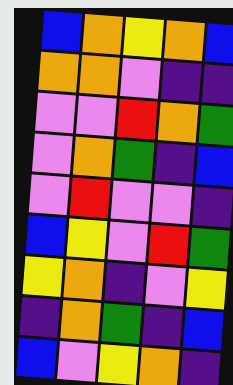[["blue", "orange", "yellow", "orange", "blue"], ["orange", "orange", "violet", "indigo", "indigo"], ["violet", "violet", "red", "orange", "green"], ["violet", "orange", "green", "indigo", "blue"], ["violet", "red", "violet", "violet", "indigo"], ["blue", "yellow", "violet", "red", "green"], ["yellow", "orange", "indigo", "violet", "yellow"], ["indigo", "orange", "green", "indigo", "blue"], ["blue", "violet", "yellow", "orange", "indigo"]]